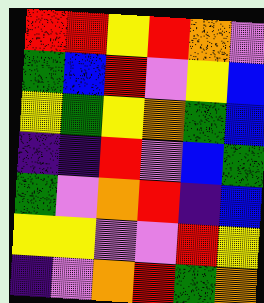[["red", "red", "yellow", "red", "orange", "violet"], ["green", "blue", "red", "violet", "yellow", "blue"], ["yellow", "green", "yellow", "orange", "green", "blue"], ["indigo", "indigo", "red", "violet", "blue", "green"], ["green", "violet", "orange", "red", "indigo", "blue"], ["yellow", "yellow", "violet", "violet", "red", "yellow"], ["indigo", "violet", "orange", "red", "green", "orange"]]